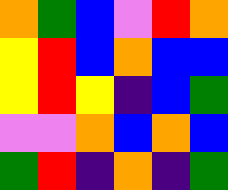[["orange", "green", "blue", "violet", "red", "orange"], ["yellow", "red", "blue", "orange", "blue", "blue"], ["yellow", "red", "yellow", "indigo", "blue", "green"], ["violet", "violet", "orange", "blue", "orange", "blue"], ["green", "red", "indigo", "orange", "indigo", "green"]]